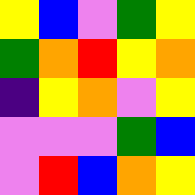[["yellow", "blue", "violet", "green", "yellow"], ["green", "orange", "red", "yellow", "orange"], ["indigo", "yellow", "orange", "violet", "yellow"], ["violet", "violet", "violet", "green", "blue"], ["violet", "red", "blue", "orange", "yellow"]]